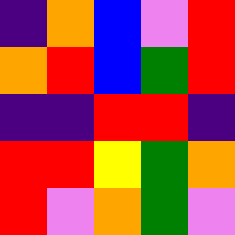[["indigo", "orange", "blue", "violet", "red"], ["orange", "red", "blue", "green", "red"], ["indigo", "indigo", "red", "red", "indigo"], ["red", "red", "yellow", "green", "orange"], ["red", "violet", "orange", "green", "violet"]]